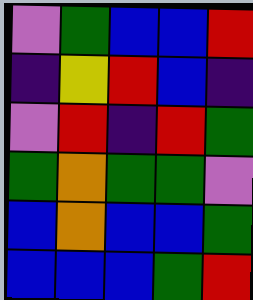[["violet", "green", "blue", "blue", "red"], ["indigo", "yellow", "red", "blue", "indigo"], ["violet", "red", "indigo", "red", "green"], ["green", "orange", "green", "green", "violet"], ["blue", "orange", "blue", "blue", "green"], ["blue", "blue", "blue", "green", "red"]]